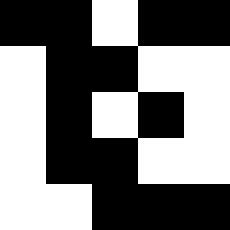[["black", "black", "white", "black", "black"], ["white", "black", "black", "white", "white"], ["white", "black", "white", "black", "white"], ["white", "black", "black", "white", "white"], ["white", "white", "black", "black", "black"]]